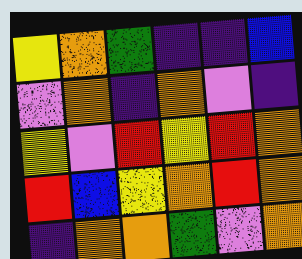[["yellow", "orange", "green", "indigo", "indigo", "blue"], ["violet", "orange", "indigo", "orange", "violet", "indigo"], ["yellow", "violet", "red", "yellow", "red", "orange"], ["red", "blue", "yellow", "orange", "red", "orange"], ["indigo", "orange", "orange", "green", "violet", "orange"]]